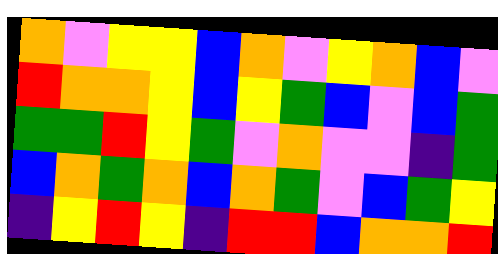[["orange", "violet", "yellow", "yellow", "blue", "orange", "violet", "yellow", "orange", "blue", "violet"], ["red", "orange", "orange", "yellow", "blue", "yellow", "green", "blue", "violet", "blue", "green"], ["green", "green", "red", "yellow", "green", "violet", "orange", "violet", "violet", "indigo", "green"], ["blue", "orange", "green", "orange", "blue", "orange", "green", "violet", "blue", "green", "yellow"], ["indigo", "yellow", "red", "yellow", "indigo", "red", "red", "blue", "orange", "orange", "red"]]